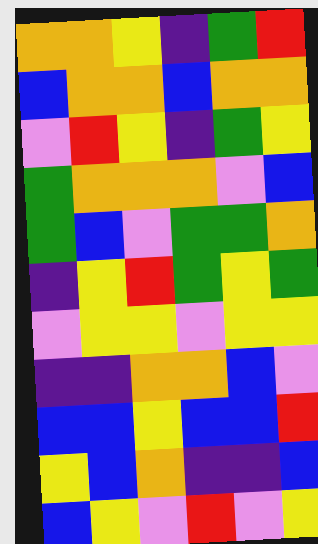[["orange", "orange", "yellow", "indigo", "green", "red"], ["blue", "orange", "orange", "blue", "orange", "orange"], ["violet", "red", "yellow", "indigo", "green", "yellow"], ["green", "orange", "orange", "orange", "violet", "blue"], ["green", "blue", "violet", "green", "green", "orange"], ["indigo", "yellow", "red", "green", "yellow", "green"], ["violet", "yellow", "yellow", "violet", "yellow", "yellow"], ["indigo", "indigo", "orange", "orange", "blue", "violet"], ["blue", "blue", "yellow", "blue", "blue", "red"], ["yellow", "blue", "orange", "indigo", "indigo", "blue"], ["blue", "yellow", "violet", "red", "violet", "yellow"]]